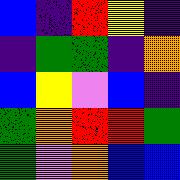[["blue", "indigo", "red", "yellow", "indigo"], ["indigo", "green", "green", "indigo", "orange"], ["blue", "yellow", "violet", "blue", "indigo"], ["green", "orange", "red", "red", "green"], ["green", "violet", "orange", "blue", "blue"]]